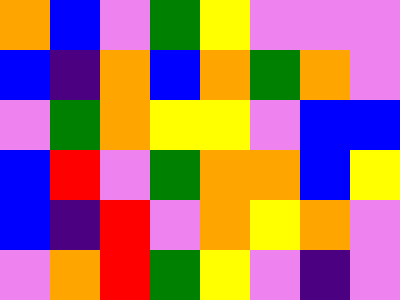[["orange", "blue", "violet", "green", "yellow", "violet", "violet", "violet"], ["blue", "indigo", "orange", "blue", "orange", "green", "orange", "violet"], ["violet", "green", "orange", "yellow", "yellow", "violet", "blue", "blue"], ["blue", "red", "violet", "green", "orange", "orange", "blue", "yellow"], ["blue", "indigo", "red", "violet", "orange", "yellow", "orange", "violet"], ["violet", "orange", "red", "green", "yellow", "violet", "indigo", "violet"]]